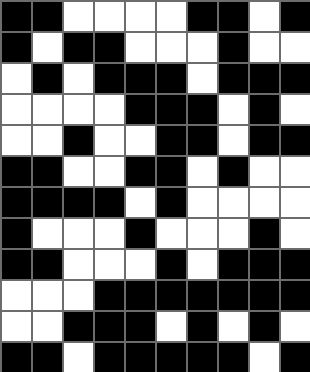[["black", "black", "white", "white", "white", "white", "black", "black", "white", "black"], ["black", "white", "black", "black", "white", "white", "white", "black", "white", "white"], ["white", "black", "white", "black", "black", "black", "white", "black", "black", "black"], ["white", "white", "white", "white", "black", "black", "black", "white", "black", "white"], ["white", "white", "black", "white", "white", "black", "black", "white", "black", "black"], ["black", "black", "white", "white", "black", "black", "white", "black", "white", "white"], ["black", "black", "black", "black", "white", "black", "white", "white", "white", "white"], ["black", "white", "white", "white", "black", "white", "white", "white", "black", "white"], ["black", "black", "white", "white", "white", "black", "white", "black", "black", "black"], ["white", "white", "white", "black", "black", "black", "black", "black", "black", "black"], ["white", "white", "black", "black", "black", "white", "black", "white", "black", "white"], ["black", "black", "white", "black", "black", "black", "black", "black", "white", "black"]]